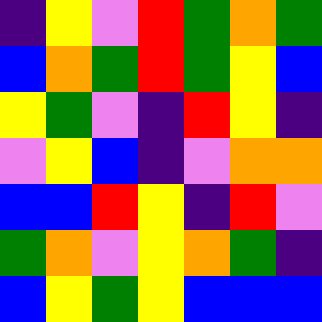[["indigo", "yellow", "violet", "red", "green", "orange", "green"], ["blue", "orange", "green", "red", "green", "yellow", "blue"], ["yellow", "green", "violet", "indigo", "red", "yellow", "indigo"], ["violet", "yellow", "blue", "indigo", "violet", "orange", "orange"], ["blue", "blue", "red", "yellow", "indigo", "red", "violet"], ["green", "orange", "violet", "yellow", "orange", "green", "indigo"], ["blue", "yellow", "green", "yellow", "blue", "blue", "blue"]]